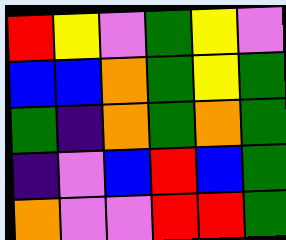[["red", "yellow", "violet", "green", "yellow", "violet"], ["blue", "blue", "orange", "green", "yellow", "green"], ["green", "indigo", "orange", "green", "orange", "green"], ["indigo", "violet", "blue", "red", "blue", "green"], ["orange", "violet", "violet", "red", "red", "green"]]